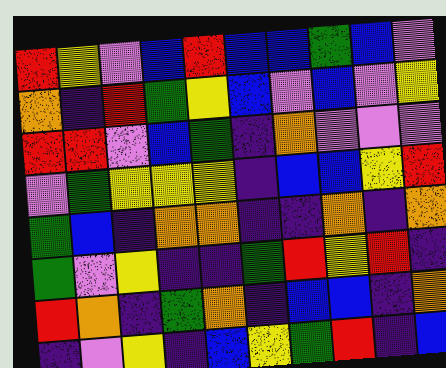[["red", "yellow", "violet", "blue", "red", "blue", "blue", "green", "blue", "violet"], ["orange", "indigo", "red", "green", "yellow", "blue", "violet", "blue", "violet", "yellow"], ["red", "red", "violet", "blue", "green", "indigo", "orange", "violet", "violet", "violet"], ["violet", "green", "yellow", "yellow", "yellow", "indigo", "blue", "blue", "yellow", "red"], ["green", "blue", "indigo", "orange", "orange", "indigo", "indigo", "orange", "indigo", "orange"], ["green", "violet", "yellow", "indigo", "indigo", "green", "red", "yellow", "red", "indigo"], ["red", "orange", "indigo", "green", "orange", "indigo", "blue", "blue", "indigo", "orange"], ["indigo", "violet", "yellow", "indigo", "blue", "yellow", "green", "red", "indigo", "blue"]]